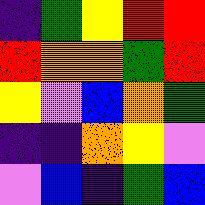[["indigo", "green", "yellow", "red", "red"], ["red", "orange", "orange", "green", "red"], ["yellow", "violet", "blue", "orange", "green"], ["indigo", "indigo", "orange", "yellow", "violet"], ["violet", "blue", "indigo", "green", "blue"]]